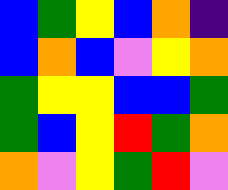[["blue", "green", "yellow", "blue", "orange", "indigo"], ["blue", "orange", "blue", "violet", "yellow", "orange"], ["green", "yellow", "yellow", "blue", "blue", "green"], ["green", "blue", "yellow", "red", "green", "orange"], ["orange", "violet", "yellow", "green", "red", "violet"]]